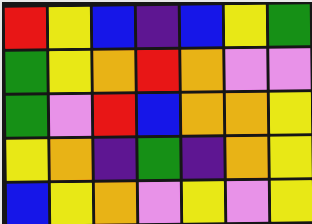[["red", "yellow", "blue", "indigo", "blue", "yellow", "green"], ["green", "yellow", "orange", "red", "orange", "violet", "violet"], ["green", "violet", "red", "blue", "orange", "orange", "yellow"], ["yellow", "orange", "indigo", "green", "indigo", "orange", "yellow"], ["blue", "yellow", "orange", "violet", "yellow", "violet", "yellow"]]